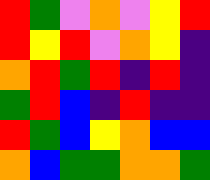[["red", "green", "violet", "orange", "violet", "yellow", "red"], ["red", "yellow", "red", "violet", "orange", "yellow", "indigo"], ["orange", "red", "green", "red", "indigo", "red", "indigo"], ["green", "red", "blue", "indigo", "red", "indigo", "indigo"], ["red", "green", "blue", "yellow", "orange", "blue", "blue"], ["orange", "blue", "green", "green", "orange", "orange", "green"]]